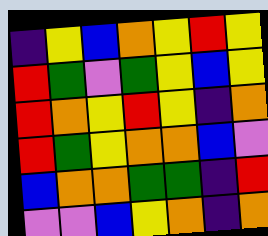[["indigo", "yellow", "blue", "orange", "yellow", "red", "yellow"], ["red", "green", "violet", "green", "yellow", "blue", "yellow"], ["red", "orange", "yellow", "red", "yellow", "indigo", "orange"], ["red", "green", "yellow", "orange", "orange", "blue", "violet"], ["blue", "orange", "orange", "green", "green", "indigo", "red"], ["violet", "violet", "blue", "yellow", "orange", "indigo", "orange"]]